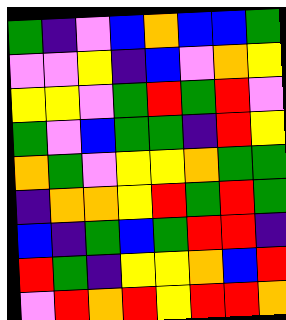[["green", "indigo", "violet", "blue", "orange", "blue", "blue", "green"], ["violet", "violet", "yellow", "indigo", "blue", "violet", "orange", "yellow"], ["yellow", "yellow", "violet", "green", "red", "green", "red", "violet"], ["green", "violet", "blue", "green", "green", "indigo", "red", "yellow"], ["orange", "green", "violet", "yellow", "yellow", "orange", "green", "green"], ["indigo", "orange", "orange", "yellow", "red", "green", "red", "green"], ["blue", "indigo", "green", "blue", "green", "red", "red", "indigo"], ["red", "green", "indigo", "yellow", "yellow", "orange", "blue", "red"], ["violet", "red", "orange", "red", "yellow", "red", "red", "orange"]]